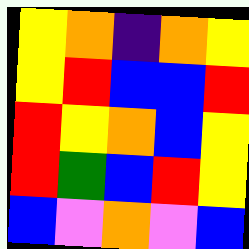[["yellow", "orange", "indigo", "orange", "yellow"], ["yellow", "red", "blue", "blue", "red"], ["red", "yellow", "orange", "blue", "yellow"], ["red", "green", "blue", "red", "yellow"], ["blue", "violet", "orange", "violet", "blue"]]